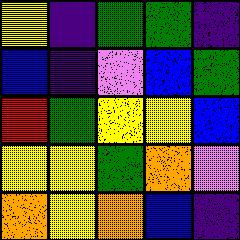[["yellow", "indigo", "green", "green", "indigo"], ["blue", "indigo", "violet", "blue", "green"], ["red", "green", "yellow", "yellow", "blue"], ["yellow", "yellow", "green", "orange", "violet"], ["orange", "yellow", "orange", "blue", "indigo"]]